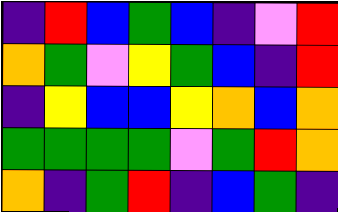[["indigo", "red", "blue", "green", "blue", "indigo", "violet", "red"], ["orange", "green", "violet", "yellow", "green", "blue", "indigo", "red"], ["indigo", "yellow", "blue", "blue", "yellow", "orange", "blue", "orange"], ["green", "green", "green", "green", "violet", "green", "red", "orange"], ["orange", "indigo", "green", "red", "indigo", "blue", "green", "indigo"]]